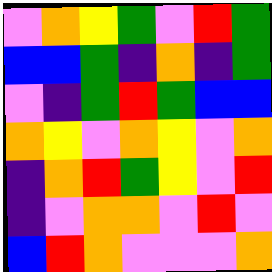[["violet", "orange", "yellow", "green", "violet", "red", "green"], ["blue", "blue", "green", "indigo", "orange", "indigo", "green"], ["violet", "indigo", "green", "red", "green", "blue", "blue"], ["orange", "yellow", "violet", "orange", "yellow", "violet", "orange"], ["indigo", "orange", "red", "green", "yellow", "violet", "red"], ["indigo", "violet", "orange", "orange", "violet", "red", "violet"], ["blue", "red", "orange", "violet", "violet", "violet", "orange"]]